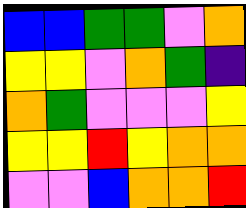[["blue", "blue", "green", "green", "violet", "orange"], ["yellow", "yellow", "violet", "orange", "green", "indigo"], ["orange", "green", "violet", "violet", "violet", "yellow"], ["yellow", "yellow", "red", "yellow", "orange", "orange"], ["violet", "violet", "blue", "orange", "orange", "red"]]